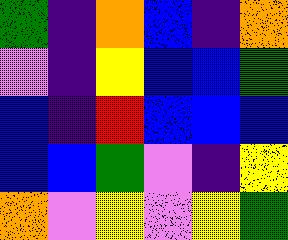[["green", "indigo", "orange", "blue", "indigo", "orange"], ["violet", "indigo", "yellow", "blue", "blue", "green"], ["blue", "indigo", "red", "blue", "blue", "blue"], ["blue", "blue", "green", "violet", "indigo", "yellow"], ["orange", "violet", "yellow", "violet", "yellow", "green"]]